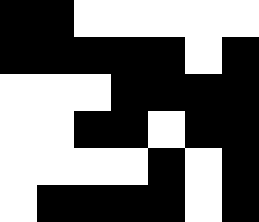[["black", "black", "white", "white", "white", "white", "white"], ["black", "black", "black", "black", "black", "white", "black"], ["white", "white", "white", "black", "black", "black", "black"], ["white", "white", "black", "black", "white", "black", "black"], ["white", "white", "white", "white", "black", "white", "black"], ["white", "black", "black", "black", "black", "white", "black"]]